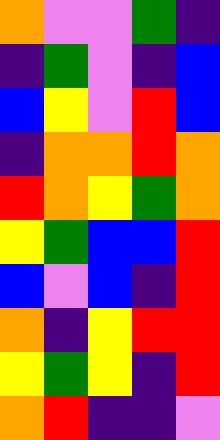[["orange", "violet", "violet", "green", "indigo"], ["indigo", "green", "violet", "indigo", "blue"], ["blue", "yellow", "violet", "red", "blue"], ["indigo", "orange", "orange", "red", "orange"], ["red", "orange", "yellow", "green", "orange"], ["yellow", "green", "blue", "blue", "red"], ["blue", "violet", "blue", "indigo", "red"], ["orange", "indigo", "yellow", "red", "red"], ["yellow", "green", "yellow", "indigo", "red"], ["orange", "red", "indigo", "indigo", "violet"]]